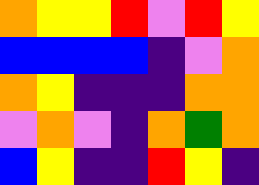[["orange", "yellow", "yellow", "red", "violet", "red", "yellow"], ["blue", "blue", "blue", "blue", "indigo", "violet", "orange"], ["orange", "yellow", "indigo", "indigo", "indigo", "orange", "orange"], ["violet", "orange", "violet", "indigo", "orange", "green", "orange"], ["blue", "yellow", "indigo", "indigo", "red", "yellow", "indigo"]]